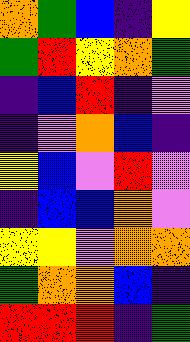[["orange", "green", "blue", "indigo", "yellow"], ["green", "red", "yellow", "orange", "green"], ["indigo", "blue", "red", "indigo", "violet"], ["indigo", "violet", "orange", "blue", "indigo"], ["yellow", "blue", "violet", "red", "violet"], ["indigo", "blue", "blue", "orange", "violet"], ["yellow", "yellow", "violet", "orange", "orange"], ["green", "orange", "orange", "blue", "indigo"], ["red", "red", "red", "indigo", "green"]]